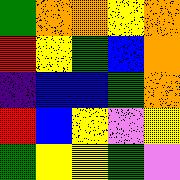[["green", "orange", "orange", "yellow", "orange"], ["red", "yellow", "green", "blue", "orange"], ["indigo", "blue", "blue", "green", "orange"], ["red", "blue", "yellow", "violet", "yellow"], ["green", "yellow", "yellow", "green", "violet"]]